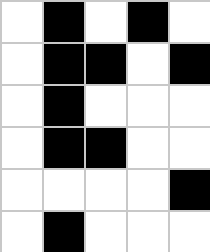[["white", "black", "white", "black", "white"], ["white", "black", "black", "white", "black"], ["white", "black", "white", "white", "white"], ["white", "black", "black", "white", "white"], ["white", "white", "white", "white", "black"], ["white", "black", "white", "white", "white"]]